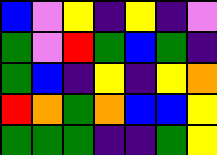[["blue", "violet", "yellow", "indigo", "yellow", "indigo", "violet"], ["green", "violet", "red", "green", "blue", "green", "indigo"], ["green", "blue", "indigo", "yellow", "indigo", "yellow", "orange"], ["red", "orange", "green", "orange", "blue", "blue", "yellow"], ["green", "green", "green", "indigo", "indigo", "green", "yellow"]]